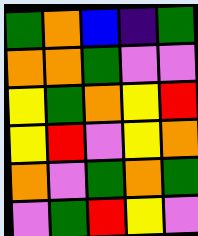[["green", "orange", "blue", "indigo", "green"], ["orange", "orange", "green", "violet", "violet"], ["yellow", "green", "orange", "yellow", "red"], ["yellow", "red", "violet", "yellow", "orange"], ["orange", "violet", "green", "orange", "green"], ["violet", "green", "red", "yellow", "violet"]]